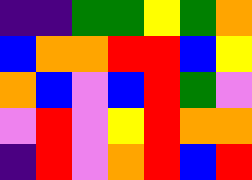[["indigo", "indigo", "green", "green", "yellow", "green", "orange"], ["blue", "orange", "orange", "red", "red", "blue", "yellow"], ["orange", "blue", "violet", "blue", "red", "green", "violet"], ["violet", "red", "violet", "yellow", "red", "orange", "orange"], ["indigo", "red", "violet", "orange", "red", "blue", "red"]]